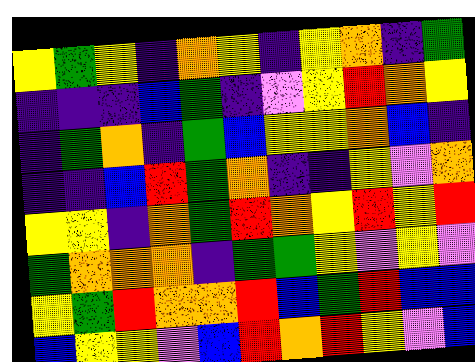[["yellow", "green", "yellow", "indigo", "orange", "yellow", "indigo", "yellow", "orange", "indigo", "green"], ["indigo", "indigo", "indigo", "blue", "green", "indigo", "violet", "yellow", "red", "orange", "yellow"], ["indigo", "green", "orange", "indigo", "green", "blue", "yellow", "yellow", "orange", "blue", "indigo"], ["indigo", "indigo", "blue", "red", "green", "orange", "indigo", "indigo", "yellow", "violet", "orange"], ["yellow", "yellow", "indigo", "orange", "green", "red", "orange", "yellow", "red", "yellow", "red"], ["green", "orange", "orange", "orange", "indigo", "green", "green", "yellow", "violet", "yellow", "violet"], ["yellow", "green", "red", "orange", "orange", "red", "blue", "green", "red", "blue", "blue"], ["blue", "yellow", "yellow", "violet", "blue", "red", "orange", "red", "yellow", "violet", "blue"]]